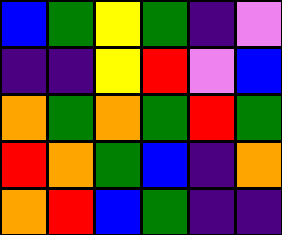[["blue", "green", "yellow", "green", "indigo", "violet"], ["indigo", "indigo", "yellow", "red", "violet", "blue"], ["orange", "green", "orange", "green", "red", "green"], ["red", "orange", "green", "blue", "indigo", "orange"], ["orange", "red", "blue", "green", "indigo", "indigo"]]